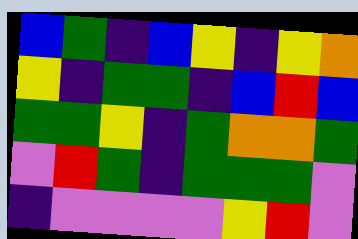[["blue", "green", "indigo", "blue", "yellow", "indigo", "yellow", "orange"], ["yellow", "indigo", "green", "green", "indigo", "blue", "red", "blue"], ["green", "green", "yellow", "indigo", "green", "orange", "orange", "green"], ["violet", "red", "green", "indigo", "green", "green", "green", "violet"], ["indigo", "violet", "violet", "violet", "violet", "yellow", "red", "violet"]]